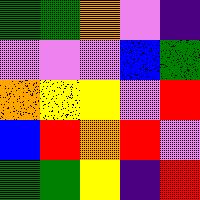[["green", "green", "orange", "violet", "indigo"], ["violet", "violet", "violet", "blue", "green"], ["orange", "yellow", "yellow", "violet", "red"], ["blue", "red", "orange", "red", "violet"], ["green", "green", "yellow", "indigo", "red"]]